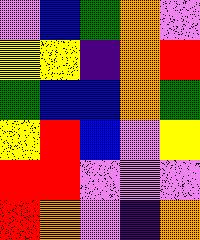[["violet", "blue", "green", "orange", "violet"], ["yellow", "yellow", "indigo", "orange", "red"], ["green", "blue", "blue", "orange", "green"], ["yellow", "red", "blue", "violet", "yellow"], ["red", "red", "violet", "violet", "violet"], ["red", "orange", "violet", "indigo", "orange"]]